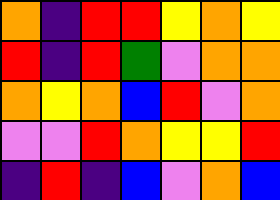[["orange", "indigo", "red", "red", "yellow", "orange", "yellow"], ["red", "indigo", "red", "green", "violet", "orange", "orange"], ["orange", "yellow", "orange", "blue", "red", "violet", "orange"], ["violet", "violet", "red", "orange", "yellow", "yellow", "red"], ["indigo", "red", "indigo", "blue", "violet", "orange", "blue"]]